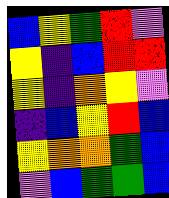[["blue", "yellow", "green", "red", "violet"], ["yellow", "indigo", "blue", "red", "red"], ["yellow", "indigo", "orange", "yellow", "violet"], ["indigo", "blue", "yellow", "red", "blue"], ["yellow", "orange", "orange", "green", "blue"], ["violet", "blue", "green", "green", "blue"]]